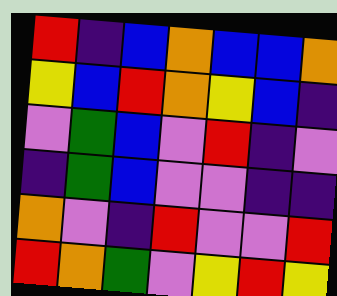[["red", "indigo", "blue", "orange", "blue", "blue", "orange"], ["yellow", "blue", "red", "orange", "yellow", "blue", "indigo"], ["violet", "green", "blue", "violet", "red", "indigo", "violet"], ["indigo", "green", "blue", "violet", "violet", "indigo", "indigo"], ["orange", "violet", "indigo", "red", "violet", "violet", "red"], ["red", "orange", "green", "violet", "yellow", "red", "yellow"]]